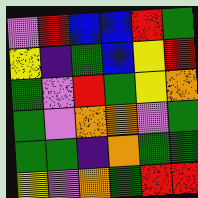[["violet", "red", "blue", "blue", "red", "green"], ["yellow", "indigo", "green", "blue", "yellow", "red"], ["green", "violet", "red", "green", "yellow", "orange"], ["green", "violet", "orange", "orange", "violet", "green"], ["green", "green", "indigo", "orange", "green", "green"], ["yellow", "violet", "orange", "green", "red", "red"]]